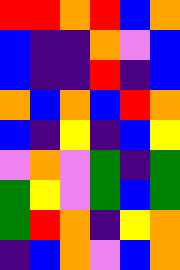[["red", "red", "orange", "red", "blue", "orange"], ["blue", "indigo", "indigo", "orange", "violet", "blue"], ["blue", "indigo", "indigo", "red", "indigo", "blue"], ["orange", "blue", "orange", "blue", "red", "orange"], ["blue", "indigo", "yellow", "indigo", "blue", "yellow"], ["violet", "orange", "violet", "green", "indigo", "green"], ["green", "yellow", "violet", "green", "blue", "green"], ["green", "red", "orange", "indigo", "yellow", "orange"], ["indigo", "blue", "orange", "violet", "blue", "orange"]]